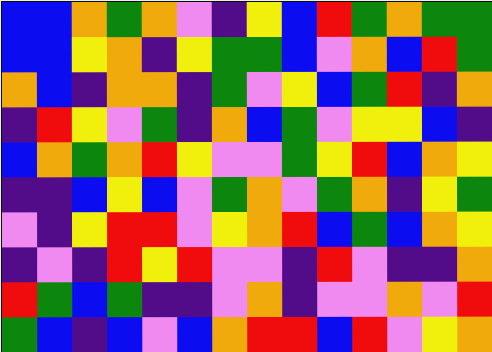[["blue", "blue", "orange", "green", "orange", "violet", "indigo", "yellow", "blue", "red", "green", "orange", "green", "green"], ["blue", "blue", "yellow", "orange", "indigo", "yellow", "green", "green", "blue", "violet", "orange", "blue", "red", "green"], ["orange", "blue", "indigo", "orange", "orange", "indigo", "green", "violet", "yellow", "blue", "green", "red", "indigo", "orange"], ["indigo", "red", "yellow", "violet", "green", "indigo", "orange", "blue", "green", "violet", "yellow", "yellow", "blue", "indigo"], ["blue", "orange", "green", "orange", "red", "yellow", "violet", "violet", "green", "yellow", "red", "blue", "orange", "yellow"], ["indigo", "indigo", "blue", "yellow", "blue", "violet", "green", "orange", "violet", "green", "orange", "indigo", "yellow", "green"], ["violet", "indigo", "yellow", "red", "red", "violet", "yellow", "orange", "red", "blue", "green", "blue", "orange", "yellow"], ["indigo", "violet", "indigo", "red", "yellow", "red", "violet", "violet", "indigo", "red", "violet", "indigo", "indigo", "orange"], ["red", "green", "blue", "green", "indigo", "indigo", "violet", "orange", "indigo", "violet", "violet", "orange", "violet", "red"], ["green", "blue", "indigo", "blue", "violet", "blue", "orange", "red", "red", "blue", "red", "violet", "yellow", "orange"]]